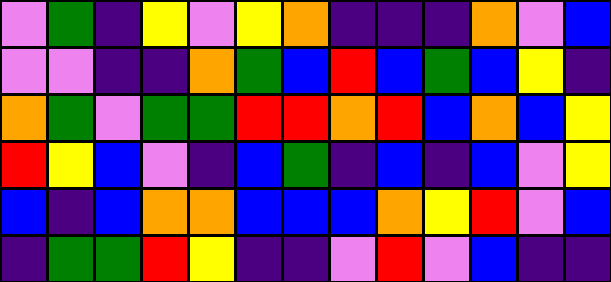[["violet", "green", "indigo", "yellow", "violet", "yellow", "orange", "indigo", "indigo", "indigo", "orange", "violet", "blue"], ["violet", "violet", "indigo", "indigo", "orange", "green", "blue", "red", "blue", "green", "blue", "yellow", "indigo"], ["orange", "green", "violet", "green", "green", "red", "red", "orange", "red", "blue", "orange", "blue", "yellow"], ["red", "yellow", "blue", "violet", "indigo", "blue", "green", "indigo", "blue", "indigo", "blue", "violet", "yellow"], ["blue", "indigo", "blue", "orange", "orange", "blue", "blue", "blue", "orange", "yellow", "red", "violet", "blue"], ["indigo", "green", "green", "red", "yellow", "indigo", "indigo", "violet", "red", "violet", "blue", "indigo", "indigo"]]